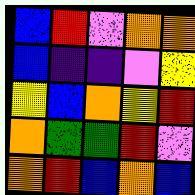[["blue", "red", "violet", "orange", "orange"], ["blue", "indigo", "indigo", "violet", "yellow"], ["yellow", "blue", "orange", "yellow", "red"], ["orange", "green", "green", "red", "violet"], ["orange", "red", "blue", "orange", "blue"]]